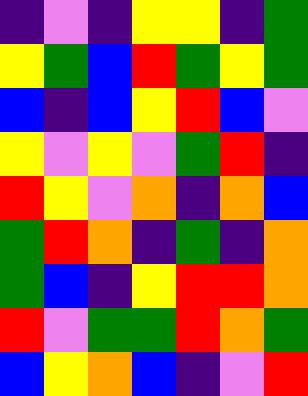[["indigo", "violet", "indigo", "yellow", "yellow", "indigo", "green"], ["yellow", "green", "blue", "red", "green", "yellow", "green"], ["blue", "indigo", "blue", "yellow", "red", "blue", "violet"], ["yellow", "violet", "yellow", "violet", "green", "red", "indigo"], ["red", "yellow", "violet", "orange", "indigo", "orange", "blue"], ["green", "red", "orange", "indigo", "green", "indigo", "orange"], ["green", "blue", "indigo", "yellow", "red", "red", "orange"], ["red", "violet", "green", "green", "red", "orange", "green"], ["blue", "yellow", "orange", "blue", "indigo", "violet", "red"]]